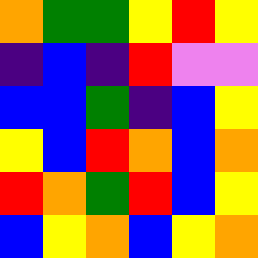[["orange", "green", "green", "yellow", "red", "yellow"], ["indigo", "blue", "indigo", "red", "violet", "violet"], ["blue", "blue", "green", "indigo", "blue", "yellow"], ["yellow", "blue", "red", "orange", "blue", "orange"], ["red", "orange", "green", "red", "blue", "yellow"], ["blue", "yellow", "orange", "blue", "yellow", "orange"]]